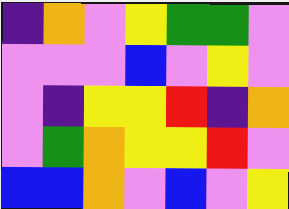[["indigo", "orange", "violet", "yellow", "green", "green", "violet"], ["violet", "violet", "violet", "blue", "violet", "yellow", "violet"], ["violet", "indigo", "yellow", "yellow", "red", "indigo", "orange"], ["violet", "green", "orange", "yellow", "yellow", "red", "violet"], ["blue", "blue", "orange", "violet", "blue", "violet", "yellow"]]